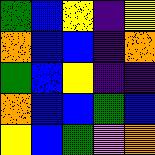[["green", "blue", "yellow", "indigo", "yellow"], ["orange", "blue", "blue", "indigo", "orange"], ["green", "blue", "yellow", "indigo", "indigo"], ["orange", "blue", "blue", "green", "blue"], ["yellow", "blue", "green", "violet", "orange"]]